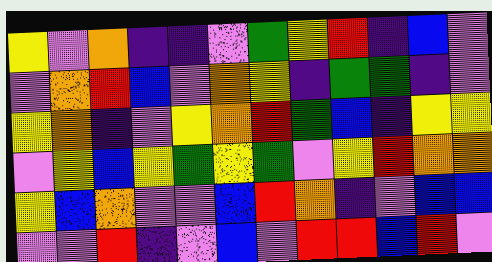[["yellow", "violet", "orange", "indigo", "indigo", "violet", "green", "yellow", "red", "indigo", "blue", "violet"], ["violet", "orange", "red", "blue", "violet", "orange", "yellow", "indigo", "green", "green", "indigo", "violet"], ["yellow", "orange", "indigo", "violet", "yellow", "orange", "red", "green", "blue", "indigo", "yellow", "yellow"], ["violet", "yellow", "blue", "yellow", "green", "yellow", "green", "violet", "yellow", "red", "orange", "orange"], ["yellow", "blue", "orange", "violet", "violet", "blue", "red", "orange", "indigo", "violet", "blue", "blue"], ["violet", "violet", "red", "indigo", "violet", "blue", "violet", "red", "red", "blue", "red", "violet"]]